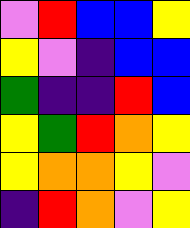[["violet", "red", "blue", "blue", "yellow"], ["yellow", "violet", "indigo", "blue", "blue"], ["green", "indigo", "indigo", "red", "blue"], ["yellow", "green", "red", "orange", "yellow"], ["yellow", "orange", "orange", "yellow", "violet"], ["indigo", "red", "orange", "violet", "yellow"]]